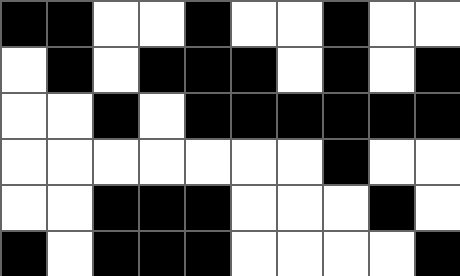[["black", "black", "white", "white", "black", "white", "white", "black", "white", "white"], ["white", "black", "white", "black", "black", "black", "white", "black", "white", "black"], ["white", "white", "black", "white", "black", "black", "black", "black", "black", "black"], ["white", "white", "white", "white", "white", "white", "white", "black", "white", "white"], ["white", "white", "black", "black", "black", "white", "white", "white", "black", "white"], ["black", "white", "black", "black", "black", "white", "white", "white", "white", "black"]]